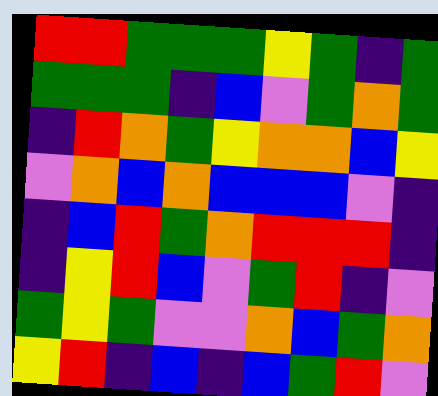[["red", "red", "green", "green", "green", "yellow", "green", "indigo", "green"], ["green", "green", "green", "indigo", "blue", "violet", "green", "orange", "green"], ["indigo", "red", "orange", "green", "yellow", "orange", "orange", "blue", "yellow"], ["violet", "orange", "blue", "orange", "blue", "blue", "blue", "violet", "indigo"], ["indigo", "blue", "red", "green", "orange", "red", "red", "red", "indigo"], ["indigo", "yellow", "red", "blue", "violet", "green", "red", "indigo", "violet"], ["green", "yellow", "green", "violet", "violet", "orange", "blue", "green", "orange"], ["yellow", "red", "indigo", "blue", "indigo", "blue", "green", "red", "violet"]]